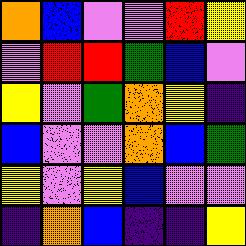[["orange", "blue", "violet", "violet", "red", "yellow"], ["violet", "red", "red", "green", "blue", "violet"], ["yellow", "violet", "green", "orange", "yellow", "indigo"], ["blue", "violet", "violet", "orange", "blue", "green"], ["yellow", "violet", "yellow", "blue", "violet", "violet"], ["indigo", "orange", "blue", "indigo", "indigo", "yellow"]]